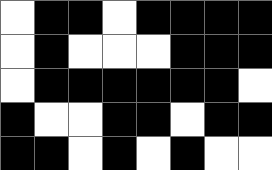[["white", "black", "black", "white", "black", "black", "black", "black"], ["white", "black", "white", "white", "white", "black", "black", "black"], ["white", "black", "black", "black", "black", "black", "black", "white"], ["black", "white", "white", "black", "black", "white", "black", "black"], ["black", "black", "white", "black", "white", "black", "white", "white"]]